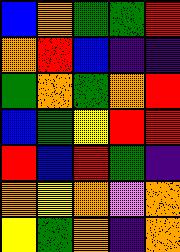[["blue", "orange", "green", "green", "red"], ["orange", "red", "blue", "indigo", "indigo"], ["green", "orange", "green", "orange", "red"], ["blue", "green", "yellow", "red", "red"], ["red", "blue", "red", "green", "indigo"], ["orange", "yellow", "orange", "violet", "orange"], ["yellow", "green", "orange", "indigo", "orange"]]